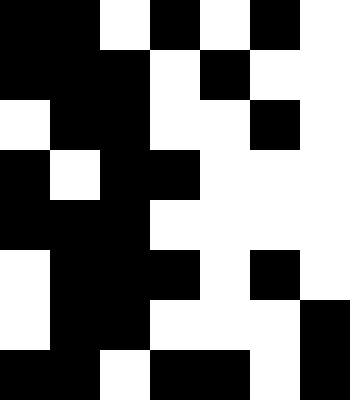[["black", "black", "white", "black", "white", "black", "white"], ["black", "black", "black", "white", "black", "white", "white"], ["white", "black", "black", "white", "white", "black", "white"], ["black", "white", "black", "black", "white", "white", "white"], ["black", "black", "black", "white", "white", "white", "white"], ["white", "black", "black", "black", "white", "black", "white"], ["white", "black", "black", "white", "white", "white", "black"], ["black", "black", "white", "black", "black", "white", "black"]]